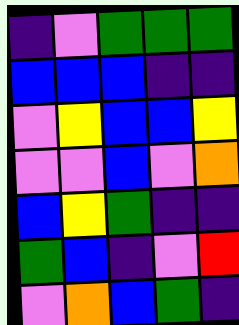[["indigo", "violet", "green", "green", "green"], ["blue", "blue", "blue", "indigo", "indigo"], ["violet", "yellow", "blue", "blue", "yellow"], ["violet", "violet", "blue", "violet", "orange"], ["blue", "yellow", "green", "indigo", "indigo"], ["green", "blue", "indigo", "violet", "red"], ["violet", "orange", "blue", "green", "indigo"]]